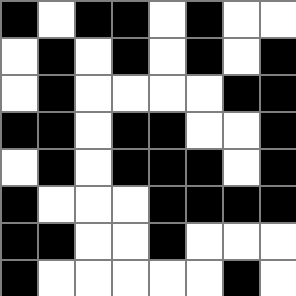[["black", "white", "black", "black", "white", "black", "white", "white"], ["white", "black", "white", "black", "white", "black", "white", "black"], ["white", "black", "white", "white", "white", "white", "black", "black"], ["black", "black", "white", "black", "black", "white", "white", "black"], ["white", "black", "white", "black", "black", "black", "white", "black"], ["black", "white", "white", "white", "black", "black", "black", "black"], ["black", "black", "white", "white", "black", "white", "white", "white"], ["black", "white", "white", "white", "white", "white", "black", "white"]]